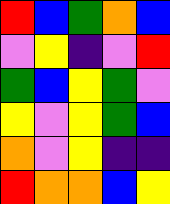[["red", "blue", "green", "orange", "blue"], ["violet", "yellow", "indigo", "violet", "red"], ["green", "blue", "yellow", "green", "violet"], ["yellow", "violet", "yellow", "green", "blue"], ["orange", "violet", "yellow", "indigo", "indigo"], ["red", "orange", "orange", "blue", "yellow"]]